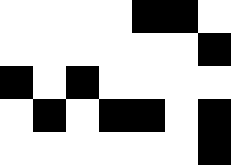[["white", "white", "white", "white", "black", "black", "white"], ["white", "white", "white", "white", "white", "white", "black"], ["black", "white", "black", "white", "white", "white", "white"], ["white", "black", "white", "black", "black", "white", "black"], ["white", "white", "white", "white", "white", "white", "black"]]